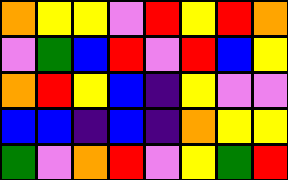[["orange", "yellow", "yellow", "violet", "red", "yellow", "red", "orange"], ["violet", "green", "blue", "red", "violet", "red", "blue", "yellow"], ["orange", "red", "yellow", "blue", "indigo", "yellow", "violet", "violet"], ["blue", "blue", "indigo", "blue", "indigo", "orange", "yellow", "yellow"], ["green", "violet", "orange", "red", "violet", "yellow", "green", "red"]]